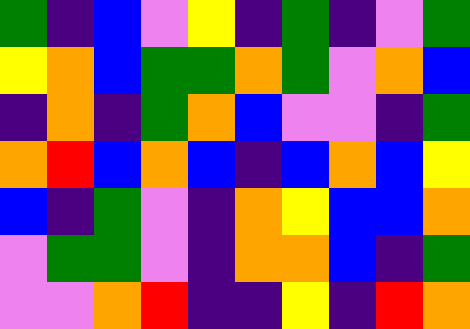[["green", "indigo", "blue", "violet", "yellow", "indigo", "green", "indigo", "violet", "green"], ["yellow", "orange", "blue", "green", "green", "orange", "green", "violet", "orange", "blue"], ["indigo", "orange", "indigo", "green", "orange", "blue", "violet", "violet", "indigo", "green"], ["orange", "red", "blue", "orange", "blue", "indigo", "blue", "orange", "blue", "yellow"], ["blue", "indigo", "green", "violet", "indigo", "orange", "yellow", "blue", "blue", "orange"], ["violet", "green", "green", "violet", "indigo", "orange", "orange", "blue", "indigo", "green"], ["violet", "violet", "orange", "red", "indigo", "indigo", "yellow", "indigo", "red", "orange"]]